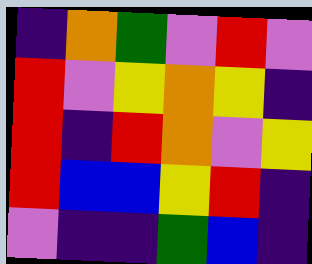[["indigo", "orange", "green", "violet", "red", "violet"], ["red", "violet", "yellow", "orange", "yellow", "indigo"], ["red", "indigo", "red", "orange", "violet", "yellow"], ["red", "blue", "blue", "yellow", "red", "indigo"], ["violet", "indigo", "indigo", "green", "blue", "indigo"]]